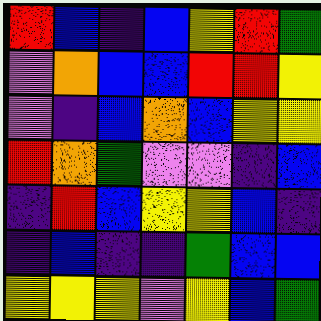[["red", "blue", "indigo", "blue", "yellow", "red", "green"], ["violet", "orange", "blue", "blue", "red", "red", "yellow"], ["violet", "indigo", "blue", "orange", "blue", "yellow", "yellow"], ["red", "orange", "green", "violet", "violet", "indigo", "blue"], ["indigo", "red", "blue", "yellow", "yellow", "blue", "indigo"], ["indigo", "blue", "indigo", "indigo", "green", "blue", "blue"], ["yellow", "yellow", "yellow", "violet", "yellow", "blue", "green"]]